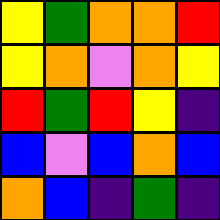[["yellow", "green", "orange", "orange", "red"], ["yellow", "orange", "violet", "orange", "yellow"], ["red", "green", "red", "yellow", "indigo"], ["blue", "violet", "blue", "orange", "blue"], ["orange", "blue", "indigo", "green", "indigo"]]